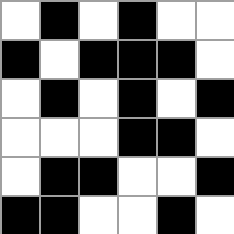[["white", "black", "white", "black", "white", "white"], ["black", "white", "black", "black", "black", "white"], ["white", "black", "white", "black", "white", "black"], ["white", "white", "white", "black", "black", "white"], ["white", "black", "black", "white", "white", "black"], ["black", "black", "white", "white", "black", "white"]]